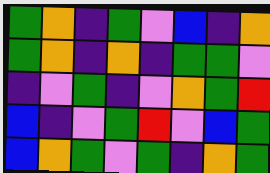[["green", "orange", "indigo", "green", "violet", "blue", "indigo", "orange"], ["green", "orange", "indigo", "orange", "indigo", "green", "green", "violet"], ["indigo", "violet", "green", "indigo", "violet", "orange", "green", "red"], ["blue", "indigo", "violet", "green", "red", "violet", "blue", "green"], ["blue", "orange", "green", "violet", "green", "indigo", "orange", "green"]]